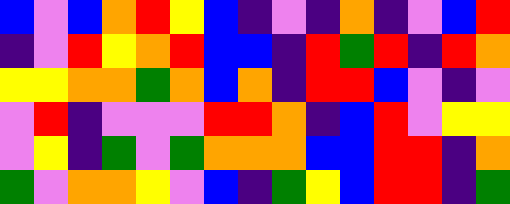[["blue", "violet", "blue", "orange", "red", "yellow", "blue", "indigo", "violet", "indigo", "orange", "indigo", "violet", "blue", "red"], ["indigo", "violet", "red", "yellow", "orange", "red", "blue", "blue", "indigo", "red", "green", "red", "indigo", "red", "orange"], ["yellow", "yellow", "orange", "orange", "green", "orange", "blue", "orange", "indigo", "red", "red", "blue", "violet", "indigo", "violet"], ["violet", "red", "indigo", "violet", "violet", "violet", "red", "red", "orange", "indigo", "blue", "red", "violet", "yellow", "yellow"], ["violet", "yellow", "indigo", "green", "violet", "green", "orange", "orange", "orange", "blue", "blue", "red", "red", "indigo", "orange"], ["green", "violet", "orange", "orange", "yellow", "violet", "blue", "indigo", "green", "yellow", "blue", "red", "red", "indigo", "green"]]